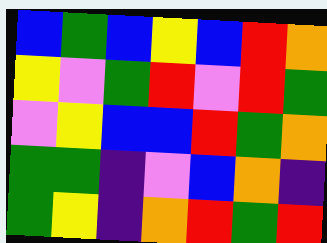[["blue", "green", "blue", "yellow", "blue", "red", "orange"], ["yellow", "violet", "green", "red", "violet", "red", "green"], ["violet", "yellow", "blue", "blue", "red", "green", "orange"], ["green", "green", "indigo", "violet", "blue", "orange", "indigo"], ["green", "yellow", "indigo", "orange", "red", "green", "red"]]